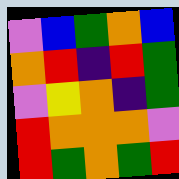[["violet", "blue", "green", "orange", "blue"], ["orange", "red", "indigo", "red", "green"], ["violet", "yellow", "orange", "indigo", "green"], ["red", "orange", "orange", "orange", "violet"], ["red", "green", "orange", "green", "red"]]